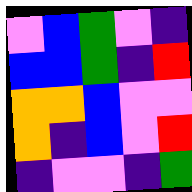[["violet", "blue", "green", "violet", "indigo"], ["blue", "blue", "green", "indigo", "red"], ["orange", "orange", "blue", "violet", "violet"], ["orange", "indigo", "blue", "violet", "red"], ["indigo", "violet", "violet", "indigo", "green"]]